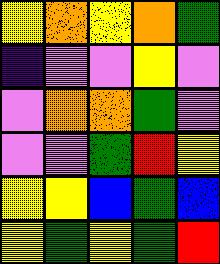[["yellow", "orange", "yellow", "orange", "green"], ["indigo", "violet", "violet", "yellow", "violet"], ["violet", "orange", "orange", "green", "violet"], ["violet", "violet", "green", "red", "yellow"], ["yellow", "yellow", "blue", "green", "blue"], ["yellow", "green", "yellow", "green", "red"]]